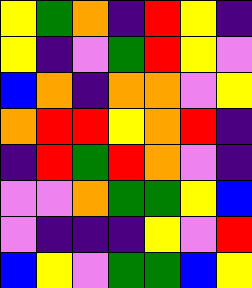[["yellow", "green", "orange", "indigo", "red", "yellow", "indigo"], ["yellow", "indigo", "violet", "green", "red", "yellow", "violet"], ["blue", "orange", "indigo", "orange", "orange", "violet", "yellow"], ["orange", "red", "red", "yellow", "orange", "red", "indigo"], ["indigo", "red", "green", "red", "orange", "violet", "indigo"], ["violet", "violet", "orange", "green", "green", "yellow", "blue"], ["violet", "indigo", "indigo", "indigo", "yellow", "violet", "red"], ["blue", "yellow", "violet", "green", "green", "blue", "yellow"]]